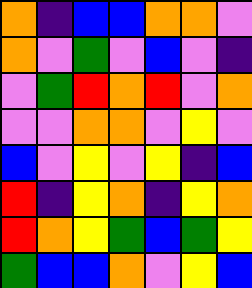[["orange", "indigo", "blue", "blue", "orange", "orange", "violet"], ["orange", "violet", "green", "violet", "blue", "violet", "indigo"], ["violet", "green", "red", "orange", "red", "violet", "orange"], ["violet", "violet", "orange", "orange", "violet", "yellow", "violet"], ["blue", "violet", "yellow", "violet", "yellow", "indigo", "blue"], ["red", "indigo", "yellow", "orange", "indigo", "yellow", "orange"], ["red", "orange", "yellow", "green", "blue", "green", "yellow"], ["green", "blue", "blue", "orange", "violet", "yellow", "blue"]]